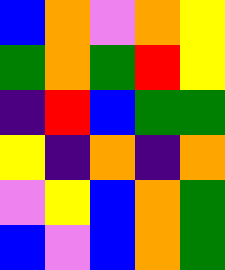[["blue", "orange", "violet", "orange", "yellow"], ["green", "orange", "green", "red", "yellow"], ["indigo", "red", "blue", "green", "green"], ["yellow", "indigo", "orange", "indigo", "orange"], ["violet", "yellow", "blue", "orange", "green"], ["blue", "violet", "blue", "orange", "green"]]